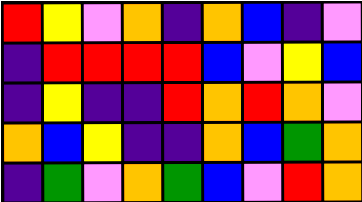[["red", "yellow", "violet", "orange", "indigo", "orange", "blue", "indigo", "violet"], ["indigo", "red", "red", "red", "red", "blue", "violet", "yellow", "blue"], ["indigo", "yellow", "indigo", "indigo", "red", "orange", "red", "orange", "violet"], ["orange", "blue", "yellow", "indigo", "indigo", "orange", "blue", "green", "orange"], ["indigo", "green", "violet", "orange", "green", "blue", "violet", "red", "orange"]]